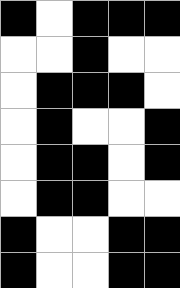[["black", "white", "black", "black", "black"], ["white", "white", "black", "white", "white"], ["white", "black", "black", "black", "white"], ["white", "black", "white", "white", "black"], ["white", "black", "black", "white", "black"], ["white", "black", "black", "white", "white"], ["black", "white", "white", "black", "black"], ["black", "white", "white", "black", "black"]]